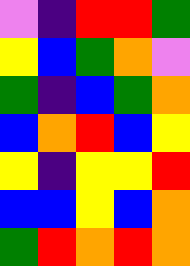[["violet", "indigo", "red", "red", "green"], ["yellow", "blue", "green", "orange", "violet"], ["green", "indigo", "blue", "green", "orange"], ["blue", "orange", "red", "blue", "yellow"], ["yellow", "indigo", "yellow", "yellow", "red"], ["blue", "blue", "yellow", "blue", "orange"], ["green", "red", "orange", "red", "orange"]]